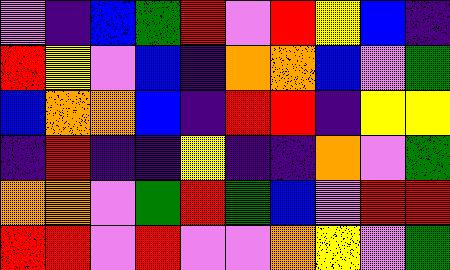[["violet", "indigo", "blue", "green", "red", "violet", "red", "yellow", "blue", "indigo"], ["red", "yellow", "violet", "blue", "indigo", "orange", "orange", "blue", "violet", "green"], ["blue", "orange", "orange", "blue", "indigo", "red", "red", "indigo", "yellow", "yellow"], ["indigo", "red", "indigo", "indigo", "yellow", "indigo", "indigo", "orange", "violet", "green"], ["orange", "orange", "violet", "green", "red", "green", "blue", "violet", "red", "red"], ["red", "red", "violet", "red", "violet", "violet", "orange", "yellow", "violet", "green"]]